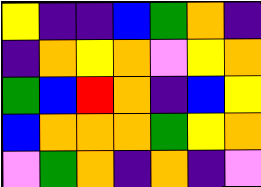[["yellow", "indigo", "indigo", "blue", "green", "orange", "indigo"], ["indigo", "orange", "yellow", "orange", "violet", "yellow", "orange"], ["green", "blue", "red", "orange", "indigo", "blue", "yellow"], ["blue", "orange", "orange", "orange", "green", "yellow", "orange"], ["violet", "green", "orange", "indigo", "orange", "indigo", "violet"]]